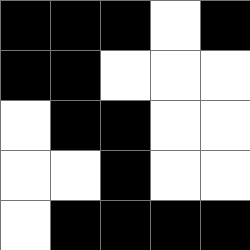[["black", "black", "black", "white", "black"], ["black", "black", "white", "white", "white"], ["white", "black", "black", "white", "white"], ["white", "white", "black", "white", "white"], ["white", "black", "black", "black", "black"]]